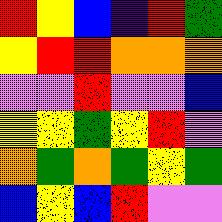[["red", "yellow", "blue", "indigo", "red", "green"], ["yellow", "red", "red", "orange", "orange", "orange"], ["violet", "violet", "red", "violet", "violet", "blue"], ["yellow", "yellow", "green", "yellow", "red", "violet"], ["orange", "green", "orange", "green", "yellow", "green"], ["blue", "yellow", "blue", "red", "violet", "violet"]]